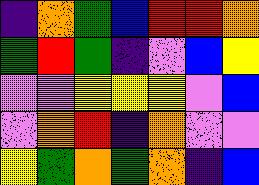[["indigo", "orange", "green", "blue", "red", "red", "orange"], ["green", "red", "green", "indigo", "violet", "blue", "yellow"], ["violet", "violet", "yellow", "yellow", "yellow", "violet", "blue"], ["violet", "orange", "red", "indigo", "orange", "violet", "violet"], ["yellow", "green", "orange", "green", "orange", "indigo", "blue"]]